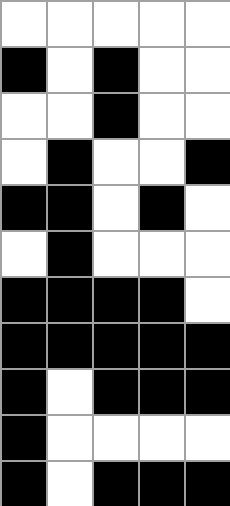[["white", "white", "white", "white", "white"], ["black", "white", "black", "white", "white"], ["white", "white", "black", "white", "white"], ["white", "black", "white", "white", "black"], ["black", "black", "white", "black", "white"], ["white", "black", "white", "white", "white"], ["black", "black", "black", "black", "white"], ["black", "black", "black", "black", "black"], ["black", "white", "black", "black", "black"], ["black", "white", "white", "white", "white"], ["black", "white", "black", "black", "black"]]